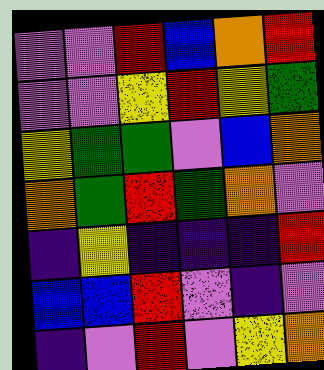[["violet", "violet", "red", "blue", "orange", "red"], ["violet", "violet", "yellow", "red", "yellow", "green"], ["yellow", "green", "green", "violet", "blue", "orange"], ["orange", "green", "red", "green", "orange", "violet"], ["indigo", "yellow", "indigo", "indigo", "indigo", "red"], ["blue", "blue", "red", "violet", "indigo", "violet"], ["indigo", "violet", "red", "violet", "yellow", "orange"]]